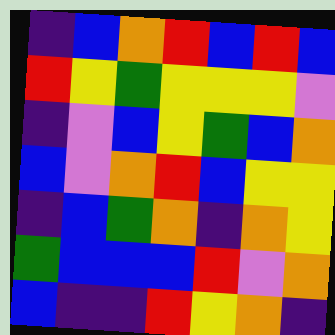[["indigo", "blue", "orange", "red", "blue", "red", "blue"], ["red", "yellow", "green", "yellow", "yellow", "yellow", "violet"], ["indigo", "violet", "blue", "yellow", "green", "blue", "orange"], ["blue", "violet", "orange", "red", "blue", "yellow", "yellow"], ["indigo", "blue", "green", "orange", "indigo", "orange", "yellow"], ["green", "blue", "blue", "blue", "red", "violet", "orange"], ["blue", "indigo", "indigo", "red", "yellow", "orange", "indigo"]]